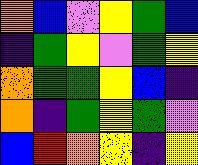[["orange", "blue", "violet", "yellow", "green", "blue"], ["indigo", "green", "yellow", "violet", "green", "yellow"], ["orange", "green", "green", "yellow", "blue", "indigo"], ["orange", "indigo", "green", "yellow", "green", "violet"], ["blue", "red", "orange", "yellow", "indigo", "yellow"]]